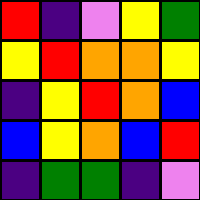[["red", "indigo", "violet", "yellow", "green"], ["yellow", "red", "orange", "orange", "yellow"], ["indigo", "yellow", "red", "orange", "blue"], ["blue", "yellow", "orange", "blue", "red"], ["indigo", "green", "green", "indigo", "violet"]]